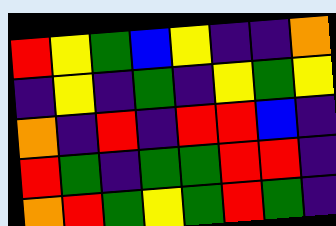[["red", "yellow", "green", "blue", "yellow", "indigo", "indigo", "orange"], ["indigo", "yellow", "indigo", "green", "indigo", "yellow", "green", "yellow"], ["orange", "indigo", "red", "indigo", "red", "red", "blue", "indigo"], ["red", "green", "indigo", "green", "green", "red", "red", "indigo"], ["orange", "red", "green", "yellow", "green", "red", "green", "indigo"]]